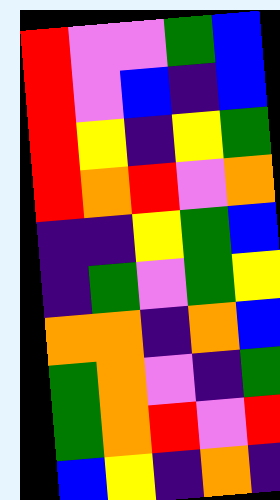[["red", "violet", "violet", "green", "blue"], ["red", "violet", "blue", "indigo", "blue"], ["red", "yellow", "indigo", "yellow", "green"], ["red", "orange", "red", "violet", "orange"], ["indigo", "indigo", "yellow", "green", "blue"], ["indigo", "green", "violet", "green", "yellow"], ["orange", "orange", "indigo", "orange", "blue"], ["green", "orange", "violet", "indigo", "green"], ["green", "orange", "red", "violet", "red"], ["blue", "yellow", "indigo", "orange", "indigo"]]